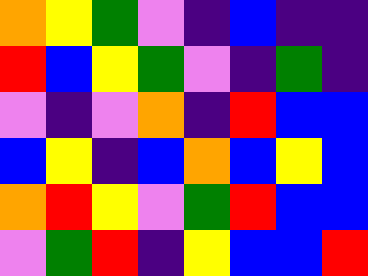[["orange", "yellow", "green", "violet", "indigo", "blue", "indigo", "indigo"], ["red", "blue", "yellow", "green", "violet", "indigo", "green", "indigo"], ["violet", "indigo", "violet", "orange", "indigo", "red", "blue", "blue"], ["blue", "yellow", "indigo", "blue", "orange", "blue", "yellow", "blue"], ["orange", "red", "yellow", "violet", "green", "red", "blue", "blue"], ["violet", "green", "red", "indigo", "yellow", "blue", "blue", "red"]]